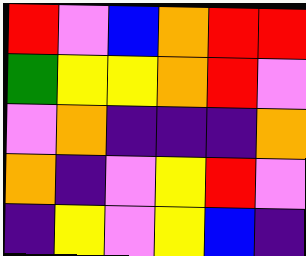[["red", "violet", "blue", "orange", "red", "red"], ["green", "yellow", "yellow", "orange", "red", "violet"], ["violet", "orange", "indigo", "indigo", "indigo", "orange"], ["orange", "indigo", "violet", "yellow", "red", "violet"], ["indigo", "yellow", "violet", "yellow", "blue", "indigo"]]